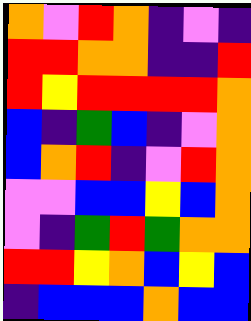[["orange", "violet", "red", "orange", "indigo", "violet", "indigo"], ["red", "red", "orange", "orange", "indigo", "indigo", "red"], ["red", "yellow", "red", "red", "red", "red", "orange"], ["blue", "indigo", "green", "blue", "indigo", "violet", "orange"], ["blue", "orange", "red", "indigo", "violet", "red", "orange"], ["violet", "violet", "blue", "blue", "yellow", "blue", "orange"], ["violet", "indigo", "green", "red", "green", "orange", "orange"], ["red", "red", "yellow", "orange", "blue", "yellow", "blue"], ["indigo", "blue", "blue", "blue", "orange", "blue", "blue"]]